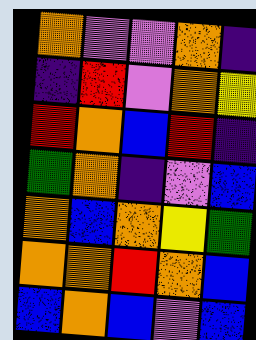[["orange", "violet", "violet", "orange", "indigo"], ["indigo", "red", "violet", "orange", "yellow"], ["red", "orange", "blue", "red", "indigo"], ["green", "orange", "indigo", "violet", "blue"], ["orange", "blue", "orange", "yellow", "green"], ["orange", "orange", "red", "orange", "blue"], ["blue", "orange", "blue", "violet", "blue"]]